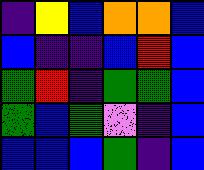[["indigo", "yellow", "blue", "orange", "orange", "blue"], ["blue", "indigo", "indigo", "blue", "red", "blue"], ["green", "red", "indigo", "green", "green", "blue"], ["green", "blue", "green", "violet", "indigo", "blue"], ["blue", "blue", "blue", "green", "indigo", "blue"]]